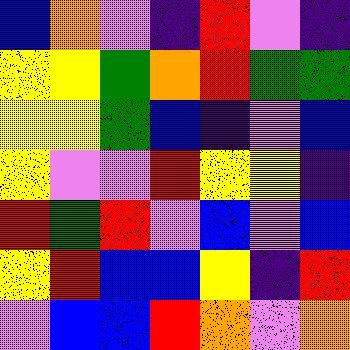[["blue", "orange", "violet", "indigo", "red", "violet", "indigo"], ["yellow", "yellow", "green", "orange", "red", "green", "green"], ["yellow", "yellow", "green", "blue", "indigo", "violet", "blue"], ["yellow", "violet", "violet", "red", "yellow", "yellow", "indigo"], ["red", "green", "red", "violet", "blue", "violet", "blue"], ["yellow", "red", "blue", "blue", "yellow", "indigo", "red"], ["violet", "blue", "blue", "red", "orange", "violet", "orange"]]